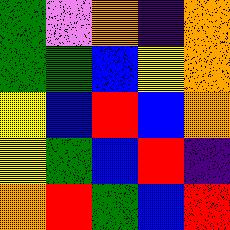[["green", "violet", "orange", "indigo", "orange"], ["green", "green", "blue", "yellow", "orange"], ["yellow", "blue", "red", "blue", "orange"], ["yellow", "green", "blue", "red", "indigo"], ["orange", "red", "green", "blue", "red"]]